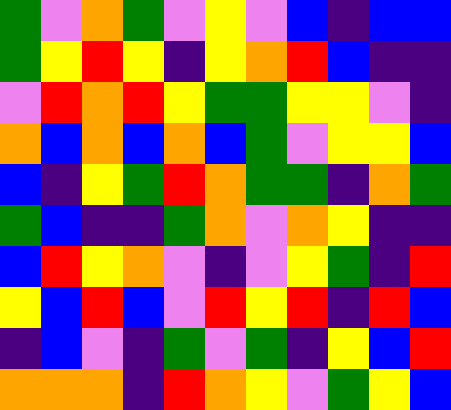[["green", "violet", "orange", "green", "violet", "yellow", "violet", "blue", "indigo", "blue", "blue"], ["green", "yellow", "red", "yellow", "indigo", "yellow", "orange", "red", "blue", "indigo", "indigo"], ["violet", "red", "orange", "red", "yellow", "green", "green", "yellow", "yellow", "violet", "indigo"], ["orange", "blue", "orange", "blue", "orange", "blue", "green", "violet", "yellow", "yellow", "blue"], ["blue", "indigo", "yellow", "green", "red", "orange", "green", "green", "indigo", "orange", "green"], ["green", "blue", "indigo", "indigo", "green", "orange", "violet", "orange", "yellow", "indigo", "indigo"], ["blue", "red", "yellow", "orange", "violet", "indigo", "violet", "yellow", "green", "indigo", "red"], ["yellow", "blue", "red", "blue", "violet", "red", "yellow", "red", "indigo", "red", "blue"], ["indigo", "blue", "violet", "indigo", "green", "violet", "green", "indigo", "yellow", "blue", "red"], ["orange", "orange", "orange", "indigo", "red", "orange", "yellow", "violet", "green", "yellow", "blue"]]